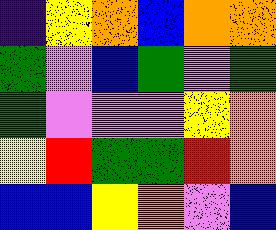[["indigo", "yellow", "orange", "blue", "orange", "orange"], ["green", "violet", "blue", "green", "violet", "green"], ["green", "violet", "violet", "violet", "yellow", "orange"], ["yellow", "red", "green", "green", "red", "orange"], ["blue", "blue", "yellow", "orange", "violet", "blue"]]